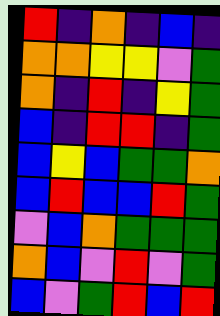[["red", "indigo", "orange", "indigo", "blue", "indigo"], ["orange", "orange", "yellow", "yellow", "violet", "green"], ["orange", "indigo", "red", "indigo", "yellow", "green"], ["blue", "indigo", "red", "red", "indigo", "green"], ["blue", "yellow", "blue", "green", "green", "orange"], ["blue", "red", "blue", "blue", "red", "green"], ["violet", "blue", "orange", "green", "green", "green"], ["orange", "blue", "violet", "red", "violet", "green"], ["blue", "violet", "green", "red", "blue", "red"]]